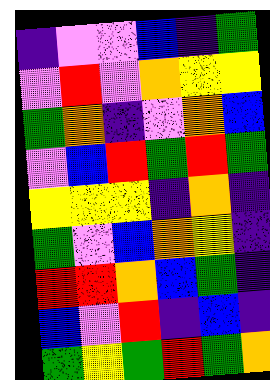[["indigo", "violet", "violet", "blue", "indigo", "green"], ["violet", "red", "violet", "orange", "yellow", "yellow"], ["green", "orange", "indigo", "violet", "orange", "blue"], ["violet", "blue", "red", "green", "red", "green"], ["yellow", "yellow", "yellow", "indigo", "orange", "indigo"], ["green", "violet", "blue", "orange", "yellow", "indigo"], ["red", "red", "orange", "blue", "green", "indigo"], ["blue", "violet", "red", "indigo", "blue", "indigo"], ["green", "yellow", "green", "red", "green", "orange"]]